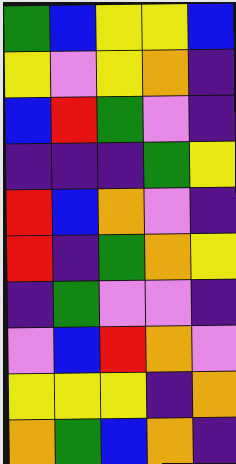[["green", "blue", "yellow", "yellow", "blue"], ["yellow", "violet", "yellow", "orange", "indigo"], ["blue", "red", "green", "violet", "indigo"], ["indigo", "indigo", "indigo", "green", "yellow"], ["red", "blue", "orange", "violet", "indigo"], ["red", "indigo", "green", "orange", "yellow"], ["indigo", "green", "violet", "violet", "indigo"], ["violet", "blue", "red", "orange", "violet"], ["yellow", "yellow", "yellow", "indigo", "orange"], ["orange", "green", "blue", "orange", "indigo"]]